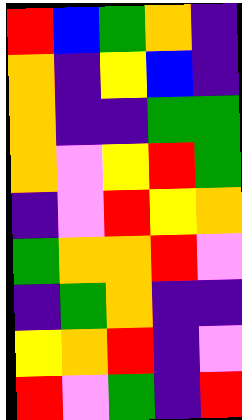[["red", "blue", "green", "orange", "indigo"], ["orange", "indigo", "yellow", "blue", "indigo"], ["orange", "indigo", "indigo", "green", "green"], ["orange", "violet", "yellow", "red", "green"], ["indigo", "violet", "red", "yellow", "orange"], ["green", "orange", "orange", "red", "violet"], ["indigo", "green", "orange", "indigo", "indigo"], ["yellow", "orange", "red", "indigo", "violet"], ["red", "violet", "green", "indigo", "red"]]